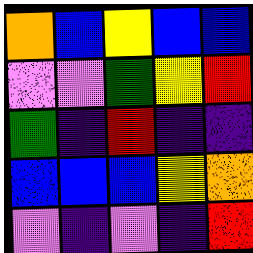[["orange", "blue", "yellow", "blue", "blue"], ["violet", "violet", "green", "yellow", "red"], ["green", "indigo", "red", "indigo", "indigo"], ["blue", "blue", "blue", "yellow", "orange"], ["violet", "indigo", "violet", "indigo", "red"]]